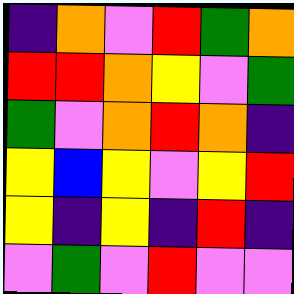[["indigo", "orange", "violet", "red", "green", "orange"], ["red", "red", "orange", "yellow", "violet", "green"], ["green", "violet", "orange", "red", "orange", "indigo"], ["yellow", "blue", "yellow", "violet", "yellow", "red"], ["yellow", "indigo", "yellow", "indigo", "red", "indigo"], ["violet", "green", "violet", "red", "violet", "violet"]]